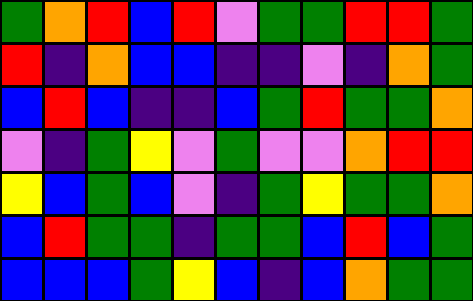[["green", "orange", "red", "blue", "red", "violet", "green", "green", "red", "red", "green"], ["red", "indigo", "orange", "blue", "blue", "indigo", "indigo", "violet", "indigo", "orange", "green"], ["blue", "red", "blue", "indigo", "indigo", "blue", "green", "red", "green", "green", "orange"], ["violet", "indigo", "green", "yellow", "violet", "green", "violet", "violet", "orange", "red", "red"], ["yellow", "blue", "green", "blue", "violet", "indigo", "green", "yellow", "green", "green", "orange"], ["blue", "red", "green", "green", "indigo", "green", "green", "blue", "red", "blue", "green"], ["blue", "blue", "blue", "green", "yellow", "blue", "indigo", "blue", "orange", "green", "green"]]